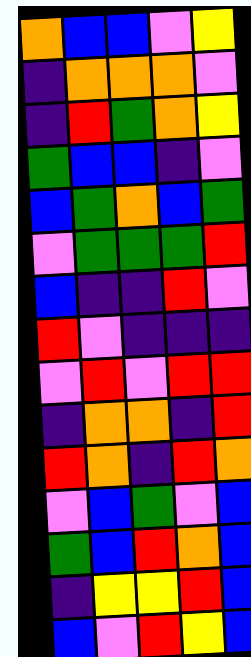[["orange", "blue", "blue", "violet", "yellow"], ["indigo", "orange", "orange", "orange", "violet"], ["indigo", "red", "green", "orange", "yellow"], ["green", "blue", "blue", "indigo", "violet"], ["blue", "green", "orange", "blue", "green"], ["violet", "green", "green", "green", "red"], ["blue", "indigo", "indigo", "red", "violet"], ["red", "violet", "indigo", "indigo", "indigo"], ["violet", "red", "violet", "red", "red"], ["indigo", "orange", "orange", "indigo", "red"], ["red", "orange", "indigo", "red", "orange"], ["violet", "blue", "green", "violet", "blue"], ["green", "blue", "red", "orange", "blue"], ["indigo", "yellow", "yellow", "red", "blue"], ["blue", "violet", "red", "yellow", "blue"]]